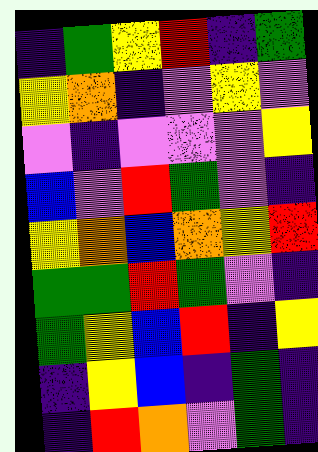[["indigo", "green", "yellow", "red", "indigo", "green"], ["yellow", "orange", "indigo", "violet", "yellow", "violet"], ["violet", "indigo", "violet", "violet", "violet", "yellow"], ["blue", "violet", "red", "green", "violet", "indigo"], ["yellow", "orange", "blue", "orange", "yellow", "red"], ["green", "green", "red", "green", "violet", "indigo"], ["green", "yellow", "blue", "red", "indigo", "yellow"], ["indigo", "yellow", "blue", "indigo", "green", "indigo"], ["indigo", "red", "orange", "violet", "green", "indigo"]]